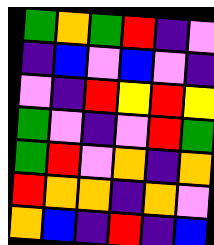[["green", "orange", "green", "red", "indigo", "violet"], ["indigo", "blue", "violet", "blue", "violet", "indigo"], ["violet", "indigo", "red", "yellow", "red", "yellow"], ["green", "violet", "indigo", "violet", "red", "green"], ["green", "red", "violet", "orange", "indigo", "orange"], ["red", "orange", "orange", "indigo", "orange", "violet"], ["orange", "blue", "indigo", "red", "indigo", "blue"]]